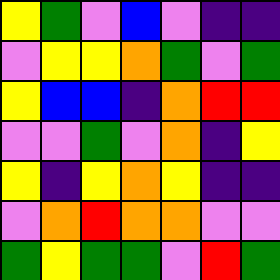[["yellow", "green", "violet", "blue", "violet", "indigo", "indigo"], ["violet", "yellow", "yellow", "orange", "green", "violet", "green"], ["yellow", "blue", "blue", "indigo", "orange", "red", "red"], ["violet", "violet", "green", "violet", "orange", "indigo", "yellow"], ["yellow", "indigo", "yellow", "orange", "yellow", "indigo", "indigo"], ["violet", "orange", "red", "orange", "orange", "violet", "violet"], ["green", "yellow", "green", "green", "violet", "red", "green"]]